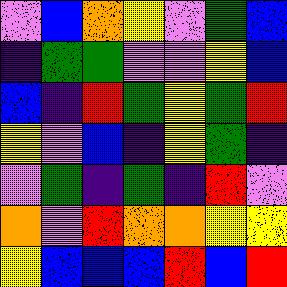[["violet", "blue", "orange", "yellow", "violet", "green", "blue"], ["indigo", "green", "green", "violet", "violet", "yellow", "blue"], ["blue", "indigo", "red", "green", "yellow", "green", "red"], ["yellow", "violet", "blue", "indigo", "yellow", "green", "indigo"], ["violet", "green", "indigo", "green", "indigo", "red", "violet"], ["orange", "violet", "red", "orange", "orange", "yellow", "yellow"], ["yellow", "blue", "blue", "blue", "red", "blue", "red"]]